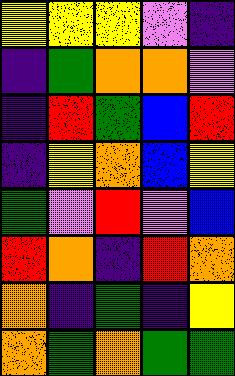[["yellow", "yellow", "yellow", "violet", "indigo"], ["indigo", "green", "orange", "orange", "violet"], ["indigo", "red", "green", "blue", "red"], ["indigo", "yellow", "orange", "blue", "yellow"], ["green", "violet", "red", "violet", "blue"], ["red", "orange", "indigo", "red", "orange"], ["orange", "indigo", "green", "indigo", "yellow"], ["orange", "green", "orange", "green", "green"]]